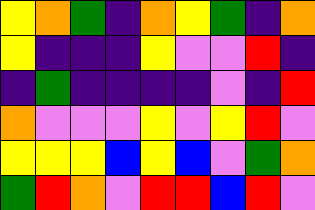[["yellow", "orange", "green", "indigo", "orange", "yellow", "green", "indigo", "orange"], ["yellow", "indigo", "indigo", "indigo", "yellow", "violet", "violet", "red", "indigo"], ["indigo", "green", "indigo", "indigo", "indigo", "indigo", "violet", "indigo", "red"], ["orange", "violet", "violet", "violet", "yellow", "violet", "yellow", "red", "violet"], ["yellow", "yellow", "yellow", "blue", "yellow", "blue", "violet", "green", "orange"], ["green", "red", "orange", "violet", "red", "red", "blue", "red", "violet"]]